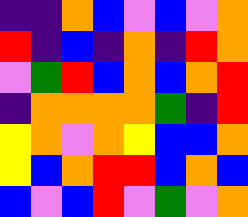[["indigo", "indigo", "orange", "blue", "violet", "blue", "violet", "orange"], ["red", "indigo", "blue", "indigo", "orange", "indigo", "red", "orange"], ["violet", "green", "red", "blue", "orange", "blue", "orange", "red"], ["indigo", "orange", "orange", "orange", "orange", "green", "indigo", "red"], ["yellow", "orange", "violet", "orange", "yellow", "blue", "blue", "orange"], ["yellow", "blue", "orange", "red", "red", "blue", "orange", "blue"], ["blue", "violet", "blue", "red", "violet", "green", "violet", "orange"]]